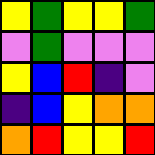[["yellow", "green", "yellow", "yellow", "green"], ["violet", "green", "violet", "violet", "violet"], ["yellow", "blue", "red", "indigo", "violet"], ["indigo", "blue", "yellow", "orange", "orange"], ["orange", "red", "yellow", "yellow", "red"]]